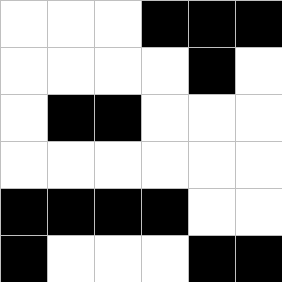[["white", "white", "white", "black", "black", "black"], ["white", "white", "white", "white", "black", "white"], ["white", "black", "black", "white", "white", "white"], ["white", "white", "white", "white", "white", "white"], ["black", "black", "black", "black", "white", "white"], ["black", "white", "white", "white", "black", "black"]]